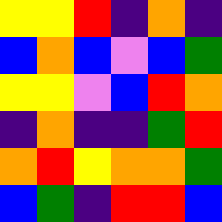[["yellow", "yellow", "red", "indigo", "orange", "indigo"], ["blue", "orange", "blue", "violet", "blue", "green"], ["yellow", "yellow", "violet", "blue", "red", "orange"], ["indigo", "orange", "indigo", "indigo", "green", "red"], ["orange", "red", "yellow", "orange", "orange", "green"], ["blue", "green", "indigo", "red", "red", "blue"]]